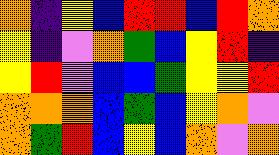[["orange", "indigo", "yellow", "blue", "red", "red", "blue", "red", "orange"], ["yellow", "indigo", "violet", "orange", "green", "blue", "yellow", "red", "indigo"], ["yellow", "red", "violet", "blue", "blue", "green", "yellow", "yellow", "red"], ["orange", "orange", "orange", "blue", "green", "blue", "yellow", "orange", "violet"], ["orange", "green", "red", "blue", "yellow", "blue", "orange", "violet", "orange"]]